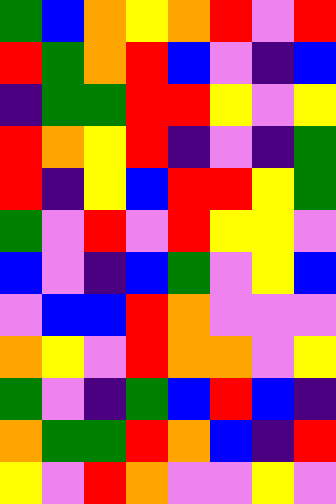[["green", "blue", "orange", "yellow", "orange", "red", "violet", "red"], ["red", "green", "orange", "red", "blue", "violet", "indigo", "blue"], ["indigo", "green", "green", "red", "red", "yellow", "violet", "yellow"], ["red", "orange", "yellow", "red", "indigo", "violet", "indigo", "green"], ["red", "indigo", "yellow", "blue", "red", "red", "yellow", "green"], ["green", "violet", "red", "violet", "red", "yellow", "yellow", "violet"], ["blue", "violet", "indigo", "blue", "green", "violet", "yellow", "blue"], ["violet", "blue", "blue", "red", "orange", "violet", "violet", "violet"], ["orange", "yellow", "violet", "red", "orange", "orange", "violet", "yellow"], ["green", "violet", "indigo", "green", "blue", "red", "blue", "indigo"], ["orange", "green", "green", "red", "orange", "blue", "indigo", "red"], ["yellow", "violet", "red", "orange", "violet", "violet", "yellow", "violet"]]